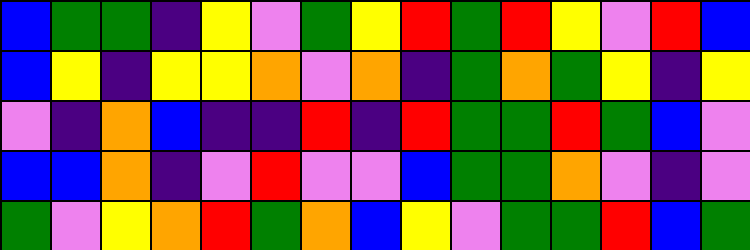[["blue", "green", "green", "indigo", "yellow", "violet", "green", "yellow", "red", "green", "red", "yellow", "violet", "red", "blue"], ["blue", "yellow", "indigo", "yellow", "yellow", "orange", "violet", "orange", "indigo", "green", "orange", "green", "yellow", "indigo", "yellow"], ["violet", "indigo", "orange", "blue", "indigo", "indigo", "red", "indigo", "red", "green", "green", "red", "green", "blue", "violet"], ["blue", "blue", "orange", "indigo", "violet", "red", "violet", "violet", "blue", "green", "green", "orange", "violet", "indigo", "violet"], ["green", "violet", "yellow", "orange", "red", "green", "orange", "blue", "yellow", "violet", "green", "green", "red", "blue", "green"]]